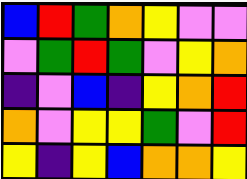[["blue", "red", "green", "orange", "yellow", "violet", "violet"], ["violet", "green", "red", "green", "violet", "yellow", "orange"], ["indigo", "violet", "blue", "indigo", "yellow", "orange", "red"], ["orange", "violet", "yellow", "yellow", "green", "violet", "red"], ["yellow", "indigo", "yellow", "blue", "orange", "orange", "yellow"]]